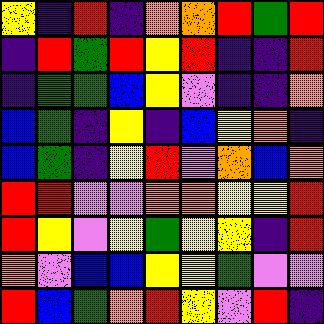[["yellow", "indigo", "red", "indigo", "orange", "orange", "red", "green", "red"], ["indigo", "red", "green", "red", "yellow", "red", "indigo", "indigo", "red"], ["indigo", "green", "green", "blue", "yellow", "violet", "indigo", "indigo", "orange"], ["blue", "green", "indigo", "yellow", "indigo", "blue", "yellow", "orange", "indigo"], ["blue", "green", "indigo", "yellow", "red", "violet", "orange", "blue", "orange"], ["red", "red", "violet", "violet", "orange", "orange", "yellow", "yellow", "red"], ["red", "yellow", "violet", "yellow", "green", "yellow", "yellow", "indigo", "red"], ["orange", "violet", "blue", "blue", "yellow", "yellow", "green", "violet", "violet"], ["red", "blue", "green", "orange", "red", "yellow", "violet", "red", "indigo"]]